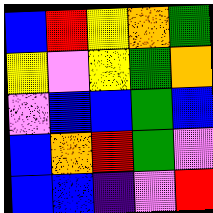[["blue", "red", "yellow", "orange", "green"], ["yellow", "violet", "yellow", "green", "orange"], ["violet", "blue", "blue", "green", "blue"], ["blue", "orange", "red", "green", "violet"], ["blue", "blue", "indigo", "violet", "red"]]